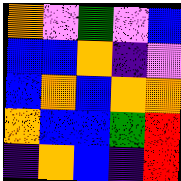[["orange", "violet", "green", "violet", "blue"], ["blue", "blue", "orange", "indigo", "violet"], ["blue", "orange", "blue", "orange", "orange"], ["orange", "blue", "blue", "green", "red"], ["indigo", "orange", "blue", "indigo", "red"]]